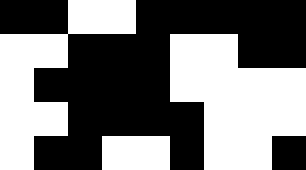[["black", "black", "white", "white", "black", "black", "black", "black", "black"], ["white", "white", "black", "black", "black", "white", "white", "black", "black"], ["white", "black", "black", "black", "black", "white", "white", "white", "white"], ["white", "white", "black", "black", "black", "black", "white", "white", "white"], ["white", "black", "black", "white", "white", "black", "white", "white", "black"]]